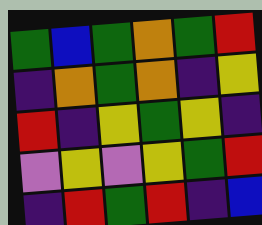[["green", "blue", "green", "orange", "green", "red"], ["indigo", "orange", "green", "orange", "indigo", "yellow"], ["red", "indigo", "yellow", "green", "yellow", "indigo"], ["violet", "yellow", "violet", "yellow", "green", "red"], ["indigo", "red", "green", "red", "indigo", "blue"]]